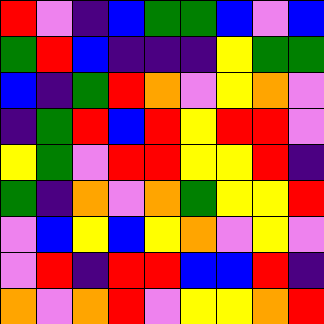[["red", "violet", "indigo", "blue", "green", "green", "blue", "violet", "blue"], ["green", "red", "blue", "indigo", "indigo", "indigo", "yellow", "green", "green"], ["blue", "indigo", "green", "red", "orange", "violet", "yellow", "orange", "violet"], ["indigo", "green", "red", "blue", "red", "yellow", "red", "red", "violet"], ["yellow", "green", "violet", "red", "red", "yellow", "yellow", "red", "indigo"], ["green", "indigo", "orange", "violet", "orange", "green", "yellow", "yellow", "red"], ["violet", "blue", "yellow", "blue", "yellow", "orange", "violet", "yellow", "violet"], ["violet", "red", "indigo", "red", "red", "blue", "blue", "red", "indigo"], ["orange", "violet", "orange", "red", "violet", "yellow", "yellow", "orange", "red"]]